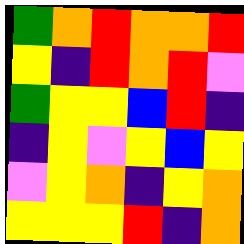[["green", "orange", "red", "orange", "orange", "red"], ["yellow", "indigo", "red", "orange", "red", "violet"], ["green", "yellow", "yellow", "blue", "red", "indigo"], ["indigo", "yellow", "violet", "yellow", "blue", "yellow"], ["violet", "yellow", "orange", "indigo", "yellow", "orange"], ["yellow", "yellow", "yellow", "red", "indigo", "orange"]]